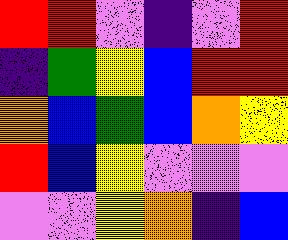[["red", "red", "violet", "indigo", "violet", "red"], ["indigo", "green", "yellow", "blue", "red", "red"], ["orange", "blue", "green", "blue", "orange", "yellow"], ["red", "blue", "yellow", "violet", "violet", "violet"], ["violet", "violet", "yellow", "orange", "indigo", "blue"]]